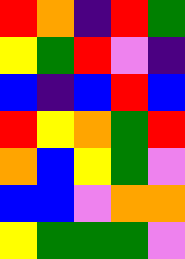[["red", "orange", "indigo", "red", "green"], ["yellow", "green", "red", "violet", "indigo"], ["blue", "indigo", "blue", "red", "blue"], ["red", "yellow", "orange", "green", "red"], ["orange", "blue", "yellow", "green", "violet"], ["blue", "blue", "violet", "orange", "orange"], ["yellow", "green", "green", "green", "violet"]]